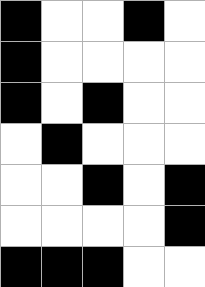[["black", "white", "white", "black", "white"], ["black", "white", "white", "white", "white"], ["black", "white", "black", "white", "white"], ["white", "black", "white", "white", "white"], ["white", "white", "black", "white", "black"], ["white", "white", "white", "white", "black"], ["black", "black", "black", "white", "white"]]